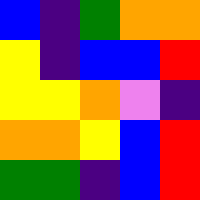[["blue", "indigo", "green", "orange", "orange"], ["yellow", "indigo", "blue", "blue", "red"], ["yellow", "yellow", "orange", "violet", "indigo"], ["orange", "orange", "yellow", "blue", "red"], ["green", "green", "indigo", "blue", "red"]]